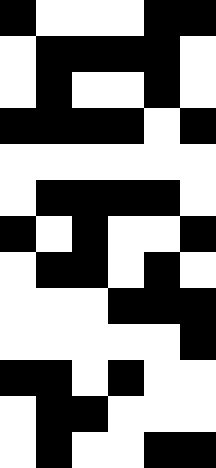[["black", "white", "white", "white", "black", "black"], ["white", "black", "black", "black", "black", "white"], ["white", "black", "white", "white", "black", "white"], ["black", "black", "black", "black", "white", "black"], ["white", "white", "white", "white", "white", "white"], ["white", "black", "black", "black", "black", "white"], ["black", "white", "black", "white", "white", "black"], ["white", "black", "black", "white", "black", "white"], ["white", "white", "white", "black", "black", "black"], ["white", "white", "white", "white", "white", "black"], ["black", "black", "white", "black", "white", "white"], ["white", "black", "black", "white", "white", "white"], ["white", "black", "white", "white", "black", "black"]]